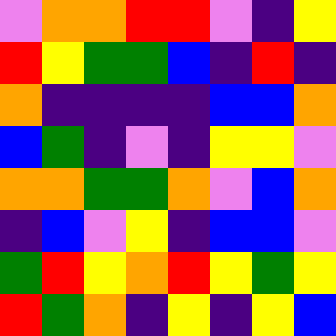[["violet", "orange", "orange", "red", "red", "violet", "indigo", "yellow"], ["red", "yellow", "green", "green", "blue", "indigo", "red", "indigo"], ["orange", "indigo", "indigo", "indigo", "indigo", "blue", "blue", "orange"], ["blue", "green", "indigo", "violet", "indigo", "yellow", "yellow", "violet"], ["orange", "orange", "green", "green", "orange", "violet", "blue", "orange"], ["indigo", "blue", "violet", "yellow", "indigo", "blue", "blue", "violet"], ["green", "red", "yellow", "orange", "red", "yellow", "green", "yellow"], ["red", "green", "orange", "indigo", "yellow", "indigo", "yellow", "blue"]]